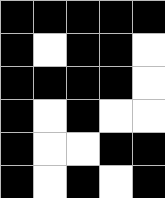[["black", "black", "black", "black", "black"], ["black", "white", "black", "black", "white"], ["black", "black", "black", "black", "white"], ["black", "white", "black", "white", "white"], ["black", "white", "white", "black", "black"], ["black", "white", "black", "white", "black"]]